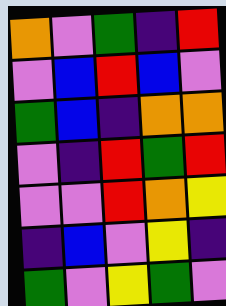[["orange", "violet", "green", "indigo", "red"], ["violet", "blue", "red", "blue", "violet"], ["green", "blue", "indigo", "orange", "orange"], ["violet", "indigo", "red", "green", "red"], ["violet", "violet", "red", "orange", "yellow"], ["indigo", "blue", "violet", "yellow", "indigo"], ["green", "violet", "yellow", "green", "violet"]]